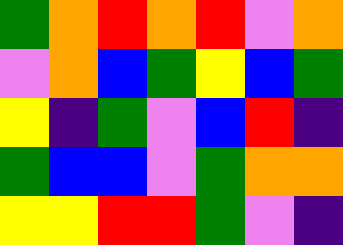[["green", "orange", "red", "orange", "red", "violet", "orange"], ["violet", "orange", "blue", "green", "yellow", "blue", "green"], ["yellow", "indigo", "green", "violet", "blue", "red", "indigo"], ["green", "blue", "blue", "violet", "green", "orange", "orange"], ["yellow", "yellow", "red", "red", "green", "violet", "indigo"]]